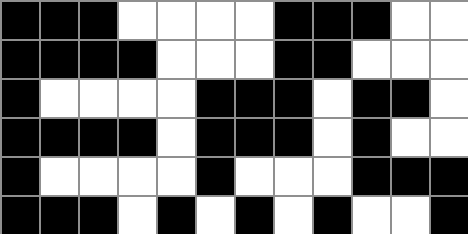[["black", "black", "black", "white", "white", "white", "white", "black", "black", "black", "white", "white"], ["black", "black", "black", "black", "white", "white", "white", "black", "black", "white", "white", "white"], ["black", "white", "white", "white", "white", "black", "black", "black", "white", "black", "black", "white"], ["black", "black", "black", "black", "white", "black", "black", "black", "white", "black", "white", "white"], ["black", "white", "white", "white", "white", "black", "white", "white", "white", "black", "black", "black"], ["black", "black", "black", "white", "black", "white", "black", "white", "black", "white", "white", "black"]]